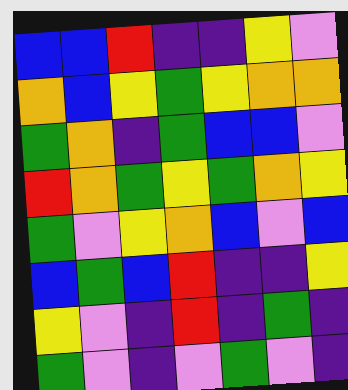[["blue", "blue", "red", "indigo", "indigo", "yellow", "violet"], ["orange", "blue", "yellow", "green", "yellow", "orange", "orange"], ["green", "orange", "indigo", "green", "blue", "blue", "violet"], ["red", "orange", "green", "yellow", "green", "orange", "yellow"], ["green", "violet", "yellow", "orange", "blue", "violet", "blue"], ["blue", "green", "blue", "red", "indigo", "indigo", "yellow"], ["yellow", "violet", "indigo", "red", "indigo", "green", "indigo"], ["green", "violet", "indigo", "violet", "green", "violet", "indigo"]]